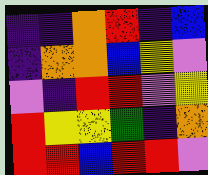[["indigo", "indigo", "orange", "red", "indigo", "blue"], ["indigo", "orange", "orange", "blue", "yellow", "violet"], ["violet", "indigo", "red", "red", "violet", "yellow"], ["red", "yellow", "yellow", "green", "indigo", "orange"], ["red", "red", "blue", "red", "red", "violet"]]